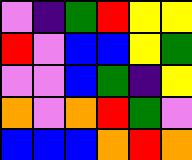[["violet", "indigo", "green", "red", "yellow", "yellow"], ["red", "violet", "blue", "blue", "yellow", "green"], ["violet", "violet", "blue", "green", "indigo", "yellow"], ["orange", "violet", "orange", "red", "green", "violet"], ["blue", "blue", "blue", "orange", "red", "orange"]]